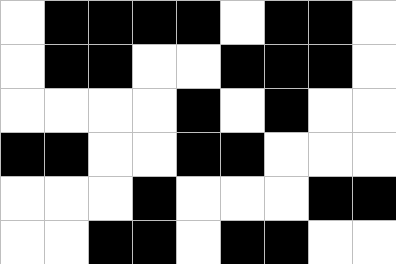[["white", "black", "black", "black", "black", "white", "black", "black", "white"], ["white", "black", "black", "white", "white", "black", "black", "black", "white"], ["white", "white", "white", "white", "black", "white", "black", "white", "white"], ["black", "black", "white", "white", "black", "black", "white", "white", "white"], ["white", "white", "white", "black", "white", "white", "white", "black", "black"], ["white", "white", "black", "black", "white", "black", "black", "white", "white"]]